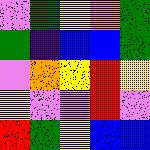[["violet", "green", "yellow", "orange", "green"], ["green", "indigo", "blue", "blue", "green"], ["violet", "orange", "yellow", "red", "yellow"], ["yellow", "violet", "violet", "red", "violet"], ["red", "green", "yellow", "blue", "blue"]]